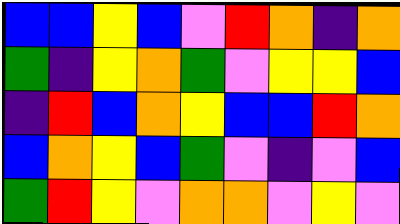[["blue", "blue", "yellow", "blue", "violet", "red", "orange", "indigo", "orange"], ["green", "indigo", "yellow", "orange", "green", "violet", "yellow", "yellow", "blue"], ["indigo", "red", "blue", "orange", "yellow", "blue", "blue", "red", "orange"], ["blue", "orange", "yellow", "blue", "green", "violet", "indigo", "violet", "blue"], ["green", "red", "yellow", "violet", "orange", "orange", "violet", "yellow", "violet"]]